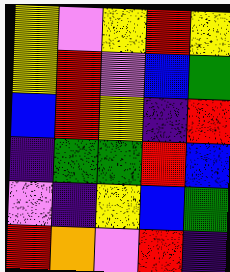[["yellow", "violet", "yellow", "red", "yellow"], ["yellow", "red", "violet", "blue", "green"], ["blue", "red", "yellow", "indigo", "red"], ["indigo", "green", "green", "red", "blue"], ["violet", "indigo", "yellow", "blue", "green"], ["red", "orange", "violet", "red", "indigo"]]